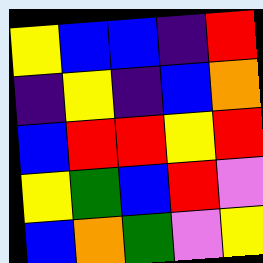[["yellow", "blue", "blue", "indigo", "red"], ["indigo", "yellow", "indigo", "blue", "orange"], ["blue", "red", "red", "yellow", "red"], ["yellow", "green", "blue", "red", "violet"], ["blue", "orange", "green", "violet", "yellow"]]